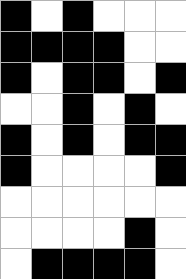[["black", "white", "black", "white", "white", "white"], ["black", "black", "black", "black", "white", "white"], ["black", "white", "black", "black", "white", "black"], ["white", "white", "black", "white", "black", "white"], ["black", "white", "black", "white", "black", "black"], ["black", "white", "white", "white", "white", "black"], ["white", "white", "white", "white", "white", "white"], ["white", "white", "white", "white", "black", "white"], ["white", "black", "black", "black", "black", "white"]]